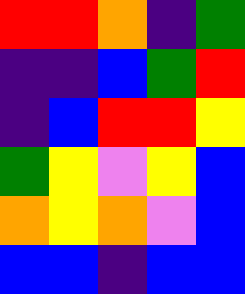[["red", "red", "orange", "indigo", "green"], ["indigo", "indigo", "blue", "green", "red"], ["indigo", "blue", "red", "red", "yellow"], ["green", "yellow", "violet", "yellow", "blue"], ["orange", "yellow", "orange", "violet", "blue"], ["blue", "blue", "indigo", "blue", "blue"]]